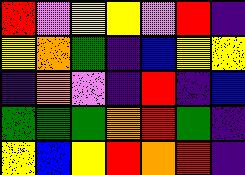[["red", "violet", "yellow", "yellow", "violet", "red", "indigo"], ["yellow", "orange", "green", "indigo", "blue", "yellow", "yellow"], ["indigo", "orange", "violet", "indigo", "red", "indigo", "blue"], ["green", "green", "green", "orange", "red", "green", "indigo"], ["yellow", "blue", "yellow", "red", "orange", "red", "indigo"]]